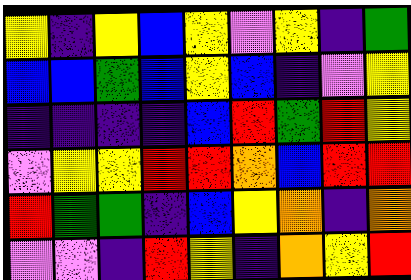[["yellow", "indigo", "yellow", "blue", "yellow", "violet", "yellow", "indigo", "green"], ["blue", "blue", "green", "blue", "yellow", "blue", "indigo", "violet", "yellow"], ["indigo", "indigo", "indigo", "indigo", "blue", "red", "green", "red", "yellow"], ["violet", "yellow", "yellow", "red", "red", "orange", "blue", "red", "red"], ["red", "green", "green", "indigo", "blue", "yellow", "orange", "indigo", "orange"], ["violet", "violet", "indigo", "red", "yellow", "indigo", "orange", "yellow", "red"]]